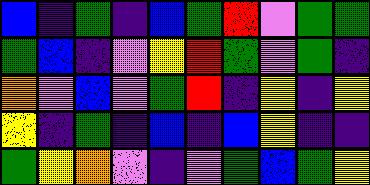[["blue", "indigo", "green", "indigo", "blue", "green", "red", "violet", "green", "green"], ["green", "blue", "indigo", "violet", "yellow", "red", "green", "violet", "green", "indigo"], ["orange", "violet", "blue", "violet", "green", "red", "indigo", "yellow", "indigo", "yellow"], ["yellow", "indigo", "green", "indigo", "blue", "indigo", "blue", "yellow", "indigo", "indigo"], ["green", "yellow", "orange", "violet", "indigo", "violet", "green", "blue", "green", "yellow"]]